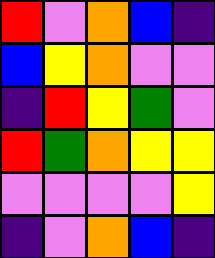[["red", "violet", "orange", "blue", "indigo"], ["blue", "yellow", "orange", "violet", "violet"], ["indigo", "red", "yellow", "green", "violet"], ["red", "green", "orange", "yellow", "yellow"], ["violet", "violet", "violet", "violet", "yellow"], ["indigo", "violet", "orange", "blue", "indigo"]]